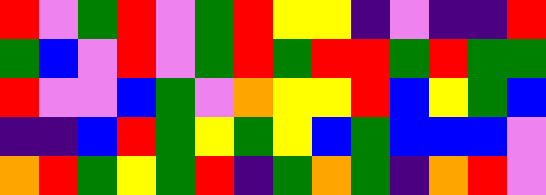[["red", "violet", "green", "red", "violet", "green", "red", "yellow", "yellow", "indigo", "violet", "indigo", "indigo", "red"], ["green", "blue", "violet", "red", "violet", "green", "red", "green", "red", "red", "green", "red", "green", "green"], ["red", "violet", "violet", "blue", "green", "violet", "orange", "yellow", "yellow", "red", "blue", "yellow", "green", "blue"], ["indigo", "indigo", "blue", "red", "green", "yellow", "green", "yellow", "blue", "green", "blue", "blue", "blue", "violet"], ["orange", "red", "green", "yellow", "green", "red", "indigo", "green", "orange", "green", "indigo", "orange", "red", "violet"]]